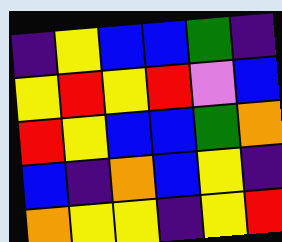[["indigo", "yellow", "blue", "blue", "green", "indigo"], ["yellow", "red", "yellow", "red", "violet", "blue"], ["red", "yellow", "blue", "blue", "green", "orange"], ["blue", "indigo", "orange", "blue", "yellow", "indigo"], ["orange", "yellow", "yellow", "indigo", "yellow", "red"]]